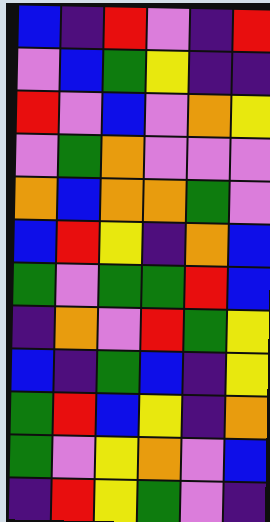[["blue", "indigo", "red", "violet", "indigo", "red"], ["violet", "blue", "green", "yellow", "indigo", "indigo"], ["red", "violet", "blue", "violet", "orange", "yellow"], ["violet", "green", "orange", "violet", "violet", "violet"], ["orange", "blue", "orange", "orange", "green", "violet"], ["blue", "red", "yellow", "indigo", "orange", "blue"], ["green", "violet", "green", "green", "red", "blue"], ["indigo", "orange", "violet", "red", "green", "yellow"], ["blue", "indigo", "green", "blue", "indigo", "yellow"], ["green", "red", "blue", "yellow", "indigo", "orange"], ["green", "violet", "yellow", "orange", "violet", "blue"], ["indigo", "red", "yellow", "green", "violet", "indigo"]]